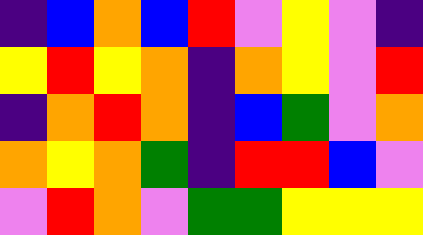[["indigo", "blue", "orange", "blue", "red", "violet", "yellow", "violet", "indigo"], ["yellow", "red", "yellow", "orange", "indigo", "orange", "yellow", "violet", "red"], ["indigo", "orange", "red", "orange", "indigo", "blue", "green", "violet", "orange"], ["orange", "yellow", "orange", "green", "indigo", "red", "red", "blue", "violet"], ["violet", "red", "orange", "violet", "green", "green", "yellow", "yellow", "yellow"]]